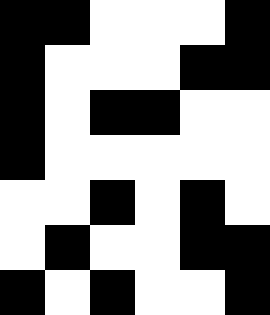[["black", "black", "white", "white", "white", "black"], ["black", "white", "white", "white", "black", "black"], ["black", "white", "black", "black", "white", "white"], ["black", "white", "white", "white", "white", "white"], ["white", "white", "black", "white", "black", "white"], ["white", "black", "white", "white", "black", "black"], ["black", "white", "black", "white", "white", "black"]]